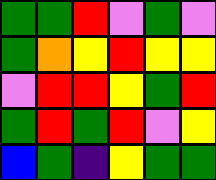[["green", "green", "red", "violet", "green", "violet"], ["green", "orange", "yellow", "red", "yellow", "yellow"], ["violet", "red", "red", "yellow", "green", "red"], ["green", "red", "green", "red", "violet", "yellow"], ["blue", "green", "indigo", "yellow", "green", "green"]]